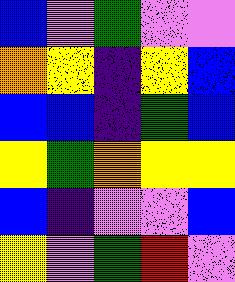[["blue", "violet", "green", "violet", "violet"], ["orange", "yellow", "indigo", "yellow", "blue"], ["blue", "blue", "indigo", "green", "blue"], ["yellow", "green", "orange", "yellow", "yellow"], ["blue", "indigo", "violet", "violet", "blue"], ["yellow", "violet", "green", "red", "violet"]]